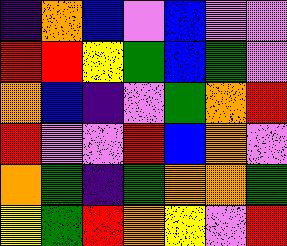[["indigo", "orange", "blue", "violet", "blue", "violet", "violet"], ["red", "red", "yellow", "green", "blue", "green", "violet"], ["orange", "blue", "indigo", "violet", "green", "orange", "red"], ["red", "violet", "violet", "red", "blue", "orange", "violet"], ["orange", "green", "indigo", "green", "orange", "orange", "green"], ["yellow", "green", "red", "orange", "yellow", "violet", "red"]]